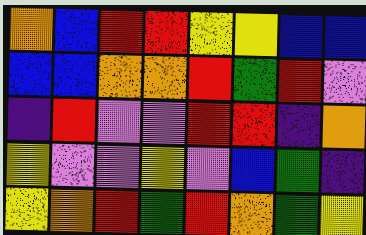[["orange", "blue", "red", "red", "yellow", "yellow", "blue", "blue"], ["blue", "blue", "orange", "orange", "red", "green", "red", "violet"], ["indigo", "red", "violet", "violet", "red", "red", "indigo", "orange"], ["yellow", "violet", "violet", "yellow", "violet", "blue", "green", "indigo"], ["yellow", "orange", "red", "green", "red", "orange", "green", "yellow"]]